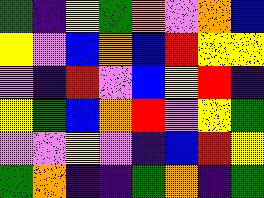[["green", "indigo", "yellow", "green", "orange", "violet", "orange", "blue"], ["yellow", "violet", "blue", "orange", "blue", "red", "yellow", "yellow"], ["violet", "indigo", "red", "violet", "blue", "yellow", "red", "indigo"], ["yellow", "green", "blue", "orange", "red", "violet", "yellow", "green"], ["violet", "violet", "yellow", "violet", "indigo", "blue", "red", "yellow"], ["green", "orange", "indigo", "indigo", "green", "orange", "indigo", "green"]]